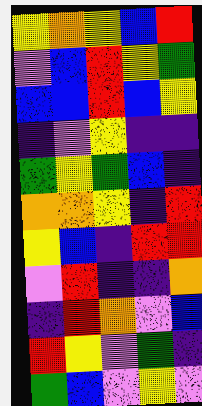[["yellow", "orange", "yellow", "blue", "red"], ["violet", "blue", "red", "yellow", "green"], ["blue", "blue", "red", "blue", "yellow"], ["indigo", "violet", "yellow", "indigo", "indigo"], ["green", "yellow", "green", "blue", "indigo"], ["orange", "orange", "yellow", "indigo", "red"], ["yellow", "blue", "indigo", "red", "red"], ["violet", "red", "indigo", "indigo", "orange"], ["indigo", "red", "orange", "violet", "blue"], ["red", "yellow", "violet", "green", "indigo"], ["green", "blue", "violet", "yellow", "violet"]]